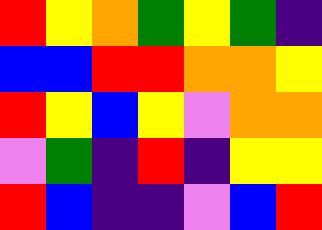[["red", "yellow", "orange", "green", "yellow", "green", "indigo"], ["blue", "blue", "red", "red", "orange", "orange", "yellow"], ["red", "yellow", "blue", "yellow", "violet", "orange", "orange"], ["violet", "green", "indigo", "red", "indigo", "yellow", "yellow"], ["red", "blue", "indigo", "indigo", "violet", "blue", "red"]]